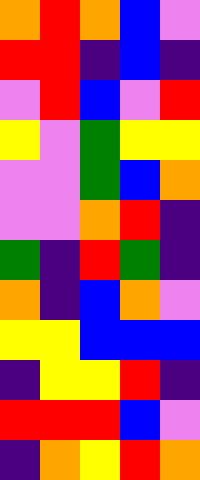[["orange", "red", "orange", "blue", "violet"], ["red", "red", "indigo", "blue", "indigo"], ["violet", "red", "blue", "violet", "red"], ["yellow", "violet", "green", "yellow", "yellow"], ["violet", "violet", "green", "blue", "orange"], ["violet", "violet", "orange", "red", "indigo"], ["green", "indigo", "red", "green", "indigo"], ["orange", "indigo", "blue", "orange", "violet"], ["yellow", "yellow", "blue", "blue", "blue"], ["indigo", "yellow", "yellow", "red", "indigo"], ["red", "red", "red", "blue", "violet"], ["indigo", "orange", "yellow", "red", "orange"]]